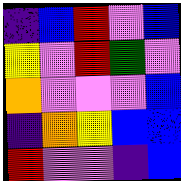[["indigo", "blue", "red", "violet", "blue"], ["yellow", "violet", "red", "green", "violet"], ["orange", "violet", "violet", "violet", "blue"], ["indigo", "orange", "yellow", "blue", "blue"], ["red", "violet", "violet", "indigo", "blue"]]